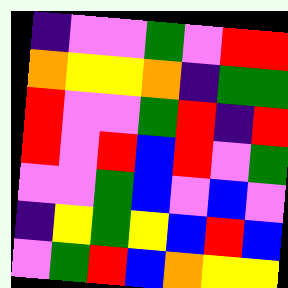[["indigo", "violet", "violet", "green", "violet", "red", "red"], ["orange", "yellow", "yellow", "orange", "indigo", "green", "green"], ["red", "violet", "violet", "green", "red", "indigo", "red"], ["red", "violet", "red", "blue", "red", "violet", "green"], ["violet", "violet", "green", "blue", "violet", "blue", "violet"], ["indigo", "yellow", "green", "yellow", "blue", "red", "blue"], ["violet", "green", "red", "blue", "orange", "yellow", "yellow"]]